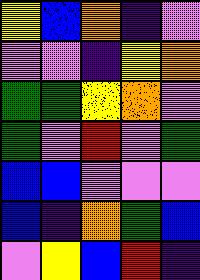[["yellow", "blue", "orange", "indigo", "violet"], ["violet", "violet", "indigo", "yellow", "orange"], ["green", "green", "yellow", "orange", "violet"], ["green", "violet", "red", "violet", "green"], ["blue", "blue", "violet", "violet", "violet"], ["blue", "indigo", "orange", "green", "blue"], ["violet", "yellow", "blue", "red", "indigo"]]